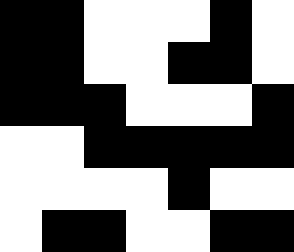[["black", "black", "white", "white", "white", "black", "white"], ["black", "black", "white", "white", "black", "black", "white"], ["black", "black", "black", "white", "white", "white", "black"], ["white", "white", "black", "black", "black", "black", "black"], ["white", "white", "white", "white", "black", "white", "white"], ["white", "black", "black", "white", "white", "black", "black"]]